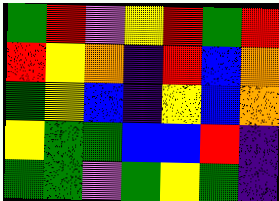[["green", "red", "violet", "yellow", "red", "green", "red"], ["red", "yellow", "orange", "indigo", "red", "blue", "orange"], ["green", "yellow", "blue", "indigo", "yellow", "blue", "orange"], ["yellow", "green", "green", "blue", "blue", "red", "indigo"], ["green", "green", "violet", "green", "yellow", "green", "indigo"]]